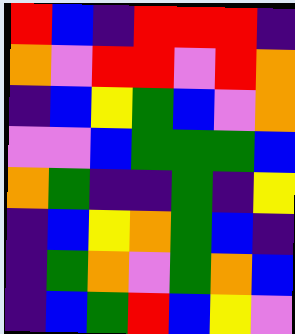[["red", "blue", "indigo", "red", "red", "red", "indigo"], ["orange", "violet", "red", "red", "violet", "red", "orange"], ["indigo", "blue", "yellow", "green", "blue", "violet", "orange"], ["violet", "violet", "blue", "green", "green", "green", "blue"], ["orange", "green", "indigo", "indigo", "green", "indigo", "yellow"], ["indigo", "blue", "yellow", "orange", "green", "blue", "indigo"], ["indigo", "green", "orange", "violet", "green", "orange", "blue"], ["indigo", "blue", "green", "red", "blue", "yellow", "violet"]]